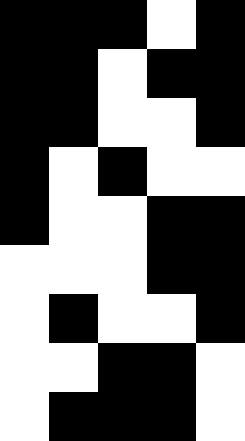[["black", "black", "black", "white", "black"], ["black", "black", "white", "black", "black"], ["black", "black", "white", "white", "black"], ["black", "white", "black", "white", "white"], ["black", "white", "white", "black", "black"], ["white", "white", "white", "black", "black"], ["white", "black", "white", "white", "black"], ["white", "white", "black", "black", "white"], ["white", "black", "black", "black", "white"]]